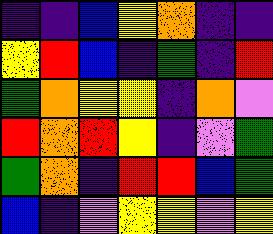[["indigo", "indigo", "blue", "yellow", "orange", "indigo", "indigo"], ["yellow", "red", "blue", "indigo", "green", "indigo", "red"], ["green", "orange", "yellow", "yellow", "indigo", "orange", "violet"], ["red", "orange", "red", "yellow", "indigo", "violet", "green"], ["green", "orange", "indigo", "red", "red", "blue", "green"], ["blue", "indigo", "violet", "yellow", "yellow", "violet", "yellow"]]